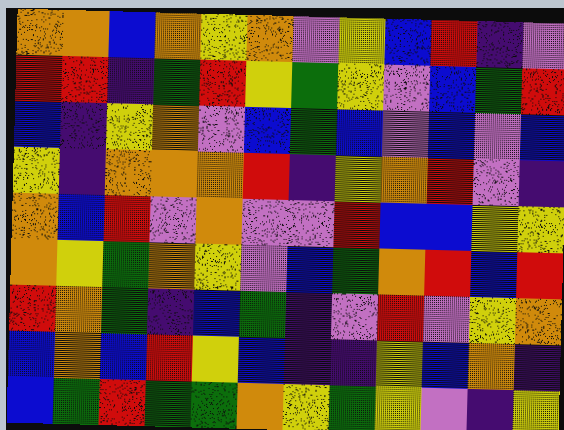[["orange", "orange", "blue", "orange", "yellow", "orange", "violet", "yellow", "blue", "red", "indigo", "violet"], ["red", "red", "indigo", "green", "red", "yellow", "green", "yellow", "violet", "blue", "green", "red"], ["blue", "indigo", "yellow", "orange", "violet", "blue", "green", "blue", "violet", "blue", "violet", "blue"], ["yellow", "indigo", "orange", "orange", "orange", "red", "indigo", "yellow", "orange", "red", "violet", "indigo"], ["orange", "blue", "red", "violet", "orange", "violet", "violet", "red", "blue", "blue", "yellow", "yellow"], ["orange", "yellow", "green", "orange", "yellow", "violet", "blue", "green", "orange", "red", "blue", "red"], ["red", "orange", "green", "indigo", "blue", "green", "indigo", "violet", "red", "violet", "yellow", "orange"], ["blue", "orange", "blue", "red", "yellow", "blue", "indigo", "indigo", "yellow", "blue", "orange", "indigo"], ["blue", "green", "red", "green", "green", "orange", "yellow", "green", "yellow", "violet", "indigo", "yellow"]]